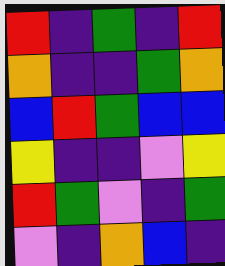[["red", "indigo", "green", "indigo", "red"], ["orange", "indigo", "indigo", "green", "orange"], ["blue", "red", "green", "blue", "blue"], ["yellow", "indigo", "indigo", "violet", "yellow"], ["red", "green", "violet", "indigo", "green"], ["violet", "indigo", "orange", "blue", "indigo"]]